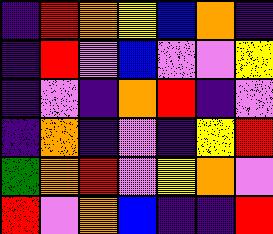[["indigo", "red", "orange", "yellow", "blue", "orange", "indigo"], ["indigo", "red", "violet", "blue", "violet", "violet", "yellow"], ["indigo", "violet", "indigo", "orange", "red", "indigo", "violet"], ["indigo", "orange", "indigo", "violet", "indigo", "yellow", "red"], ["green", "orange", "red", "violet", "yellow", "orange", "violet"], ["red", "violet", "orange", "blue", "indigo", "indigo", "red"]]